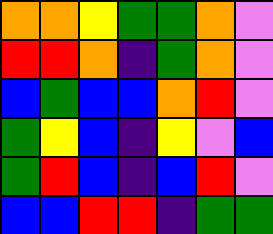[["orange", "orange", "yellow", "green", "green", "orange", "violet"], ["red", "red", "orange", "indigo", "green", "orange", "violet"], ["blue", "green", "blue", "blue", "orange", "red", "violet"], ["green", "yellow", "blue", "indigo", "yellow", "violet", "blue"], ["green", "red", "blue", "indigo", "blue", "red", "violet"], ["blue", "blue", "red", "red", "indigo", "green", "green"]]